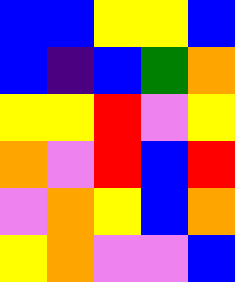[["blue", "blue", "yellow", "yellow", "blue"], ["blue", "indigo", "blue", "green", "orange"], ["yellow", "yellow", "red", "violet", "yellow"], ["orange", "violet", "red", "blue", "red"], ["violet", "orange", "yellow", "blue", "orange"], ["yellow", "orange", "violet", "violet", "blue"]]